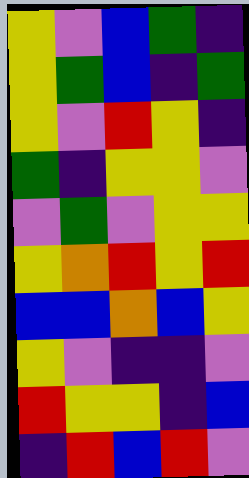[["yellow", "violet", "blue", "green", "indigo"], ["yellow", "green", "blue", "indigo", "green"], ["yellow", "violet", "red", "yellow", "indigo"], ["green", "indigo", "yellow", "yellow", "violet"], ["violet", "green", "violet", "yellow", "yellow"], ["yellow", "orange", "red", "yellow", "red"], ["blue", "blue", "orange", "blue", "yellow"], ["yellow", "violet", "indigo", "indigo", "violet"], ["red", "yellow", "yellow", "indigo", "blue"], ["indigo", "red", "blue", "red", "violet"]]